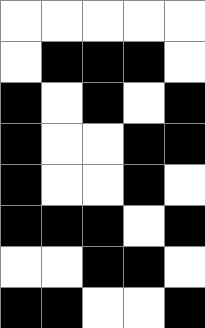[["white", "white", "white", "white", "white"], ["white", "black", "black", "black", "white"], ["black", "white", "black", "white", "black"], ["black", "white", "white", "black", "black"], ["black", "white", "white", "black", "white"], ["black", "black", "black", "white", "black"], ["white", "white", "black", "black", "white"], ["black", "black", "white", "white", "black"]]